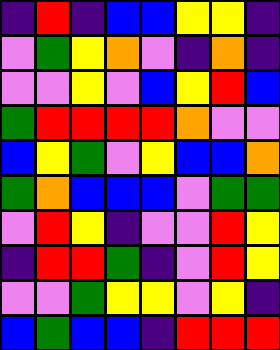[["indigo", "red", "indigo", "blue", "blue", "yellow", "yellow", "indigo"], ["violet", "green", "yellow", "orange", "violet", "indigo", "orange", "indigo"], ["violet", "violet", "yellow", "violet", "blue", "yellow", "red", "blue"], ["green", "red", "red", "red", "red", "orange", "violet", "violet"], ["blue", "yellow", "green", "violet", "yellow", "blue", "blue", "orange"], ["green", "orange", "blue", "blue", "blue", "violet", "green", "green"], ["violet", "red", "yellow", "indigo", "violet", "violet", "red", "yellow"], ["indigo", "red", "red", "green", "indigo", "violet", "red", "yellow"], ["violet", "violet", "green", "yellow", "yellow", "violet", "yellow", "indigo"], ["blue", "green", "blue", "blue", "indigo", "red", "red", "red"]]